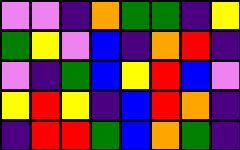[["violet", "violet", "indigo", "orange", "green", "green", "indigo", "yellow"], ["green", "yellow", "violet", "blue", "indigo", "orange", "red", "indigo"], ["violet", "indigo", "green", "blue", "yellow", "red", "blue", "violet"], ["yellow", "red", "yellow", "indigo", "blue", "red", "orange", "indigo"], ["indigo", "red", "red", "green", "blue", "orange", "green", "indigo"]]